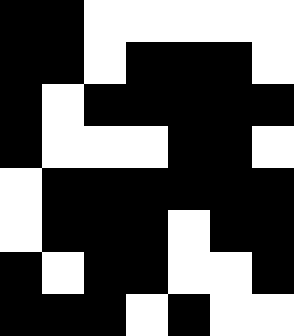[["black", "black", "white", "white", "white", "white", "white"], ["black", "black", "white", "black", "black", "black", "white"], ["black", "white", "black", "black", "black", "black", "black"], ["black", "white", "white", "white", "black", "black", "white"], ["white", "black", "black", "black", "black", "black", "black"], ["white", "black", "black", "black", "white", "black", "black"], ["black", "white", "black", "black", "white", "white", "black"], ["black", "black", "black", "white", "black", "white", "white"]]